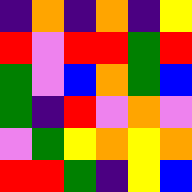[["indigo", "orange", "indigo", "orange", "indigo", "yellow"], ["red", "violet", "red", "red", "green", "red"], ["green", "violet", "blue", "orange", "green", "blue"], ["green", "indigo", "red", "violet", "orange", "violet"], ["violet", "green", "yellow", "orange", "yellow", "orange"], ["red", "red", "green", "indigo", "yellow", "blue"]]